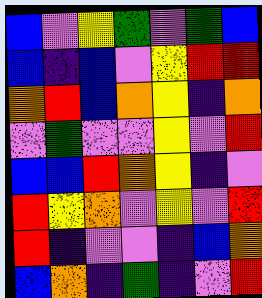[["blue", "violet", "yellow", "green", "violet", "green", "blue"], ["blue", "indigo", "blue", "violet", "yellow", "red", "red"], ["orange", "red", "blue", "orange", "yellow", "indigo", "orange"], ["violet", "green", "violet", "violet", "yellow", "violet", "red"], ["blue", "blue", "red", "orange", "yellow", "indigo", "violet"], ["red", "yellow", "orange", "violet", "yellow", "violet", "red"], ["red", "indigo", "violet", "violet", "indigo", "blue", "orange"], ["blue", "orange", "indigo", "green", "indigo", "violet", "red"]]